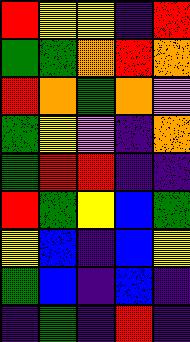[["red", "yellow", "yellow", "indigo", "red"], ["green", "green", "orange", "red", "orange"], ["red", "orange", "green", "orange", "violet"], ["green", "yellow", "violet", "indigo", "orange"], ["green", "red", "red", "indigo", "indigo"], ["red", "green", "yellow", "blue", "green"], ["yellow", "blue", "indigo", "blue", "yellow"], ["green", "blue", "indigo", "blue", "indigo"], ["indigo", "green", "indigo", "red", "indigo"]]